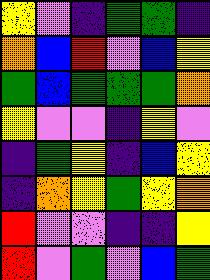[["yellow", "violet", "indigo", "green", "green", "indigo"], ["orange", "blue", "red", "violet", "blue", "yellow"], ["green", "blue", "green", "green", "green", "orange"], ["yellow", "violet", "violet", "indigo", "yellow", "violet"], ["indigo", "green", "yellow", "indigo", "blue", "yellow"], ["indigo", "orange", "yellow", "green", "yellow", "orange"], ["red", "violet", "violet", "indigo", "indigo", "yellow"], ["red", "violet", "green", "violet", "blue", "green"]]